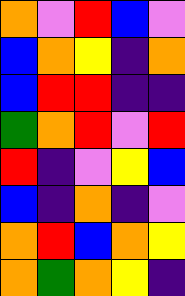[["orange", "violet", "red", "blue", "violet"], ["blue", "orange", "yellow", "indigo", "orange"], ["blue", "red", "red", "indigo", "indigo"], ["green", "orange", "red", "violet", "red"], ["red", "indigo", "violet", "yellow", "blue"], ["blue", "indigo", "orange", "indigo", "violet"], ["orange", "red", "blue", "orange", "yellow"], ["orange", "green", "orange", "yellow", "indigo"]]